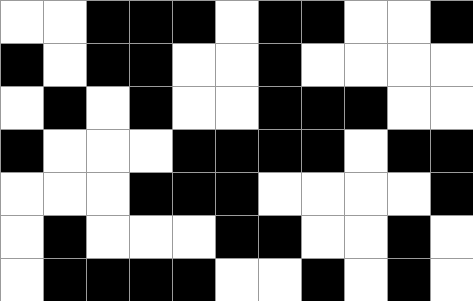[["white", "white", "black", "black", "black", "white", "black", "black", "white", "white", "black"], ["black", "white", "black", "black", "white", "white", "black", "white", "white", "white", "white"], ["white", "black", "white", "black", "white", "white", "black", "black", "black", "white", "white"], ["black", "white", "white", "white", "black", "black", "black", "black", "white", "black", "black"], ["white", "white", "white", "black", "black", "black", "white", "white", "white", "white", "black"], ["white", "black", "white", "white", "white", "black", "black", "white", "white", "black", "white"], ["white", "black", "black", "black", "black", "white", "white", "black", "white", "black", "white"]]